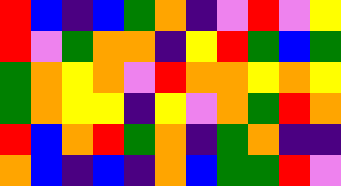[["red", "blue", "indigo", "blue", "green", "orange", "indigo", "violet", "red", "violet", "yellow"], ["red", "violet", "green", "orange", "orange", "indigo", "yellow", "red", "green", "blue", "green"], ["green", "orange", "yellow", "orange", "violet", "red", "orange", "orange", "yellow", "orange", "yellow"], ["green", "orange", "yellow", "yellow", "indigo", "yellow", "violet", "orange", "green", "red", "orange"], ["red", "blue", "orange", "red", "green", "orange", "indigo", "green", "orange", "indigo", "indigo"], ["orange", "blue", "indigo", "blue", "indigo", "orange", "blue", "green", "green", "red", "violet"]]